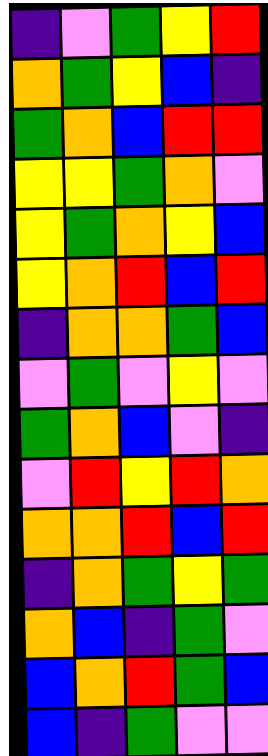[["indigo", "violet", "green", "yellow", "red"], ["orange", "green", "yellow", "blue", "indigo"], ["green", "orange", "blue", "red", "red"], ["yellow", "yellow", "green", "orange", "violet"], ["yellow", "green", "orange", "yellow", "blue"], ["yellow", "orange", "red", "blue", "red"], ["indigo", "orange", "orange", "green", "blue"], ["violet", "green", "violet", "yellow", "violet"], ["green", "orange", "blue", "violet", "indigo"], ["violet", "red", "yellow", "red", "orange"], ["orange", "orange", "red", "blue", "red"], ["indigo", "orange", "green", "yellow", "green"], ["orange", "blue", "indigo", "green", "violet"], ["blue", "orange", "red", "green", "blue"], ["blue", "indigo", "green", "violet", "violet"]]